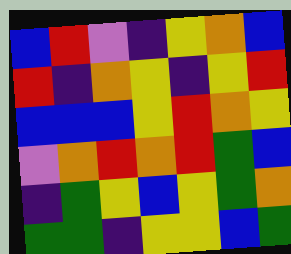[["blue", "red", "violet", "indigo", "yellow", "orange", "blue"], ["red", "indigo", "orange", "yellow", "indigo", "yellow", "red"], ["blue", "blue", "blue", "yellow", "red", "orange", "yellow"], ["violet", "orange", "red", "orange", "red", "green", "blue"], ["indigo", "green", "yellow", "blue", "yellow", "green", "orange"], ["green", "green", "indigo", "yellow", "yellow", "blue", "green"]]